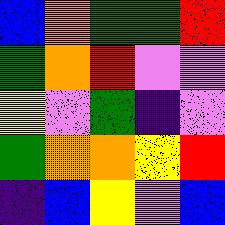[["blue", "orange", "green", "green", "red"], ["green", "orange", "red", "violet", "violet"], ["yellow", "violet", "green", "indigo", "violet"], ["green", "orange", "orange", "yellow", "red"], ["indigo", "blue", "yellow", "violet", "blue"]]